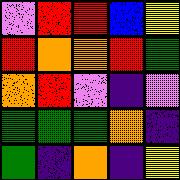[["violet", "red", "red", "blue", "yellow"], ["red", "orange", "orange", "red", "green"], ["orange", "red", "violet", "indigo", "violet"], ["green", "green", "green", "orange", "indigo"], ["green", "indigo", "orange", "indigo", "yellow"]]